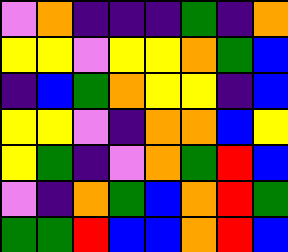[["violet", "orange", "indigo", "indigo", "indigo", "green", "indigo", "orange"], ["yellow", "yellow", "violet", "yellow", "yellow", "orange", "green", "blue"], ["indigo", "blue", "green", "orange", "yellow", "yellow", "indigo", "blue"], ["yellow", "yellow", "violet", "indigo", "orange", "orange", "blue", "yellow"], ["yellow", "green", "indigo", "violet", "orange", "green", "red", "blue"], ["violet", "indigo", "orange", "green", "blue", "orange", "red", "green"], ["green", "green", "red", "blue", "blue", "orange", "red", "blue"]]